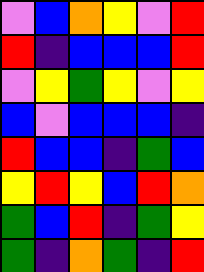[["violet", "blue", "orange", "yellow", "violet", "red"], ["red", "indigo", "blue", "blue", "blue", "red"], ["violet", "yellow", "green", "yellow", "violet", "yellow"], ["blue", "violet", "blue", "blue", "blue", "indigo"], ["red", "blue", "blue", "indigo", "green", "blue"], ["yellow", "red", "yellow", "blue", "red", "orange"], ["green", "blue", "red", "indigo", "green", "yellow"], ["green", "indigo", "orange", "green", "indigo", "red"]]